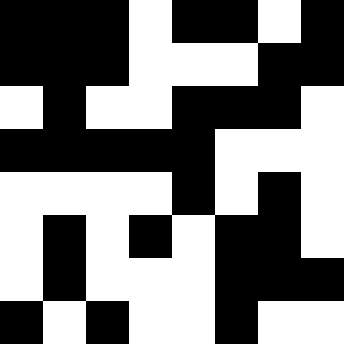[["black", "black", "black", "white", "black", "black", "white", "black"], ["black", "black", "black", "white", "white", "white", "black", "black"], ["white", "black", "white", "white", "black", "black", "black", "white"], ["black", "black", "black", "black", "black", "white", "white", "white"], ["white", "white", "white", "white", "black", "white", "black", "white"], ["white", "black", "white", "black", "white", "black", "black", "white"], ["white", "black", "white", "white", "white", "black", "black", "black"], ["black", "white", "black", "white", "white", "black", "white", "white"]]